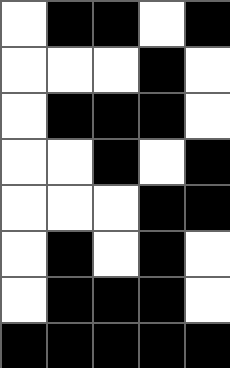[["white", "black", "black", "white", "black"], ["white", "white", "white", "black", "white"], ["white", "black", "black", "black", "white"], ["white", "white", "black", "white", "black"], ["white", "white", "white", "black", "black"], ["white", "black", "white", "black", "white"], ["white", "black", "black", "black", "white"], ["black", "black", "black", "black", "black"]]